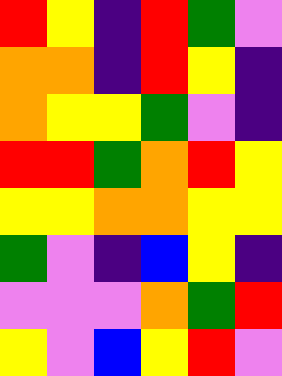[["red", "yellow", "indigo", "red", "green", "violet"], ["orange", "orange", "indigo", "red", "yellow", "indigo"], ["orange", "yellow", "yellow", "green", "violet", "indigo"], ["red", "red", "green", "orange", "red", "yellow"], ["yellow", "yellow", "orange", "orange", "yellow", "yellow"], ["green", "violet", "indigo", "blue", "yellow", "indigo"], ["violet", "violet", "violet", "orange", "green", "red"], ["yellow", "violet", "blue", "yellow", "red", "violet"]]